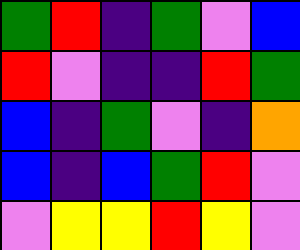[["green", "red", "indigo", "green", "violet", "blue"], ["red", "violet", "indigo", "indigo", "red", "green"], ["blue", "indigo", "green", "violet", "indigo", "orange"], ["blue", "indigo", "blue", "green", "red", "violet"], ["violet", "yellow", "yellow", "red", "yellow", "violet"]]